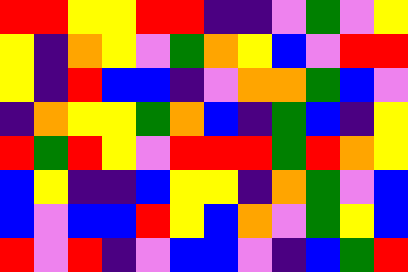[["red", "red", "yellow", "yellow", "red", "red", "indigo", "indigo", "violet", "green", "violet", "yellow"], ["yellow", "indigo", "orange", "yellow", "violet", "green", "orange", "yellow", "blue", "violet", "red", "red"], ["yellow", "indigo", "red", "blue", "blue", "indigo", "violet", "orange", "orange", "green", "blue", "violet"], ["indigo", "orange", "yellow", "yellow", "green", "orange", "blue", "indigo", "green", "blue", "indigo", "yellow"], ["red", "green", "red", "yellow", "violet", "red", "red", "red", "green", "red", "orange", "yellow"], ["blue", "yellow", "indigo", "indigo", "blue", "yellow", "yellow", "indigo", "orange", "green", "violet", "blue"], ["blue", "violet", "blue", "blue", "red", "yellow", "blue", "orange", "violet", "green", "yellow", "blue"], ["red", "violet", "red", "indigo", "violet", "blue", "blue", "violet", "indigo", "blue", "green", "red"]]